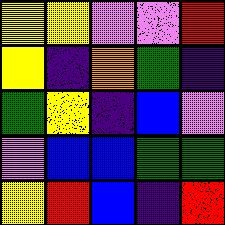[["yellow", "yellow", "violet", "violet", "red"], ["yellow", "indigo", "orange", "green", "indigo"], ["green", "yellow", "indigo", "blue", "violet"], ["violet", "blue", "blue", "green", "green"], ["yellow", "red", "blue", "indigo", "red"]]